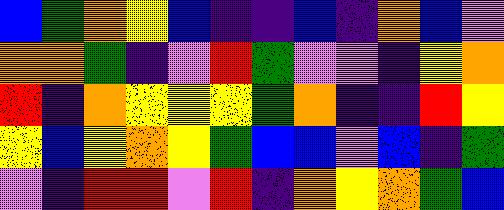[["blue", "green", "orange", "yellow", "blue", "indigo", "indigo", "blue", "indigo", "orange", "blue", "violet"], ["orange", "orange", "green", "indigo", "violet", "red", "green", "violet", "violet", "indigo", "yellow", "orange"], ["red", "indigo", "orange", "yellow", "yellow", "yellow", "green", "orange", "indigo", "indigo", "red", "yellow"], ["yellow", "blue", "yellow", "orange", "yellow", "green", "blue", "blue", "violet", "blue", "indigo", "green"], ["violet", "indigo", "red", "red", "violet", "red", "indigo", "orange", "yellow", "orange", "green", "blue"]]